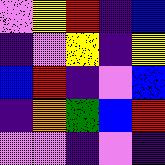[["violet", "yellow", "red", "indigo", "blue"], ["indigo", "violet", "yellow", "indigo", "yellow"], ["blue", "red", "indigo", "violet", "blue"], ["indigo", "orange", "green", "blue", "red"], ["violet", "violet", "indigo", "violet", "indigo"]]